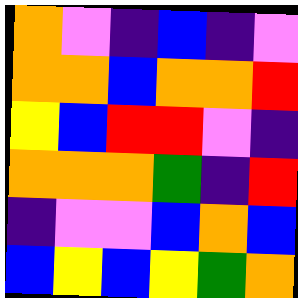[["orange", "violet", "indigo", "blue", "indigo", "violet"], ["orange", "orange", "blue", "orange", "orange", "red"], ["yellow", "blue", "red", "red", "violet", "indigo"], ["orange", "orange", "orange", "green", "indigo", "red"], ["indigo", "violet", "violet", "blue", "orange", "blue"], ["blue", "yellow", "blue", "yellow", "green", "orange"]]